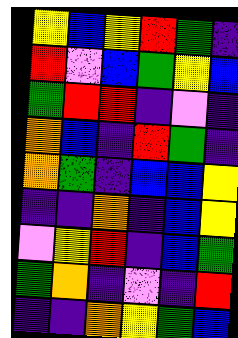[["yellow", "blue", "yellow", "red", "green", "indigo"], ["red", "violet", "blue", "green", "yellow", "blue"], ["green", "red", "red", "indigo", "violet", "indigo"], ["orange", "blue", "indigo", "red", "green", "indigo"], ["orange", "green", "indigo", "blue", "blue", "yellow"], ["indigo", "indigo", "orange", "indigo", "blue", "yellow"], ["violet", "yellow", "red", "indigo", "blue", "green"], ["green", "orange", "indigo", "violet", "indigo", "red"], ["indigo", "indigo", "orange", "yellow", "green", "blue"]]